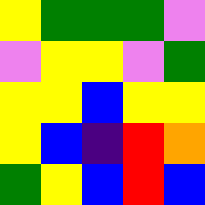[["yellow", "green", "green", "green", "violet"], ["violet", "yellow", "yellow", "violet", "green"], ["yellow", "yellow", "blue", "yellow", "yellow"], ["yellow", "blue", "indigo", "red", "orange"], ["green", "yellow", "blue", "red", "blue"]]